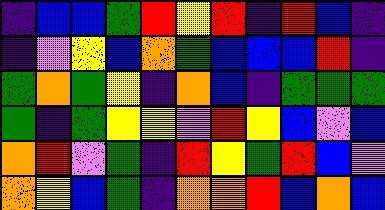[["indigo", "blue", "blue", "green", "red", "yellow", "red", "indigo", "red", "blue", "indigo"], ["indigo", "violet", "yellow", "blue", "orange", "green", "blue", "blue", "blue", "red", "indigo"], ["green", "orange", "green", "yellow", "indigo", "orange", "blue", "indigo", "green", "green", "green"], ["green", "indigo", "green", "yellow", "yellow", "violet", "red", "yellow", "blue", "violet", "blue"], ["orange", "red", "violet", "green", "indigo", "red", "yellow", "green", "red", "blue", "violet"], ["orange", "yellow", "blue", "green", "indigo", "orange", "orange", "red", "blue", "orange", "blue"]]